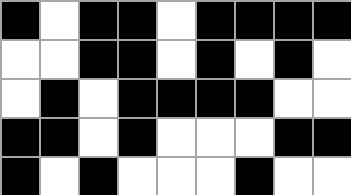[["black", "white", "black", "black", "white", "black", "black", "black", "black"], ["white", "white", "black", "black", "white", "black", "white", "black", "white"], ["white", "black", "white", "black", "black", "black", "black", "white", "white"], ["black", "black", "white", "black", "white", "white", "white", "black", "black"], ["black", "white", "black", "white", "white", "white", "black", "white", "white"]]